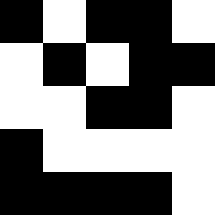[["black", "white", "black", "black", "white"], ["white", "black", "white", "black", "black"], ["white", "white", "black", "black", "white"], ["black", "white", "white", "white", "white"], ["black", "black", "black", "black", "white"]]